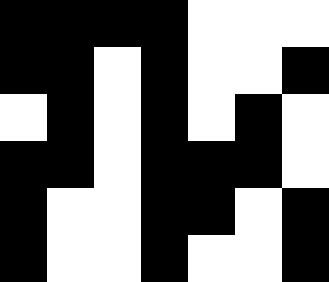[["black", "black", "black", "black", "white", "white", "white"], ["black", "black", "white", "black", "white", "white", "black"], ["white", "black", "white", "black", "white", "black", "white"], ["black", "black", "white", "black", "black", "black", "white"], ["black", "white", "white", "black", "black", "white", "black"], ["black", "white", "white", "black", "white", "white", "black"]]